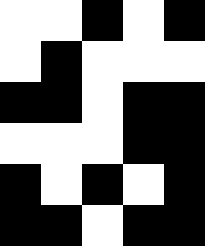[["white", "white", "black", "white", "black"], ["white", "black", "white", "white", "white"], ["black", "black", "white", "black", "black"], ["white", "white", "white", "black", "black"], ["black", "white", "black", "white", "black"], ["black", "black", "white", "black", "black"]]